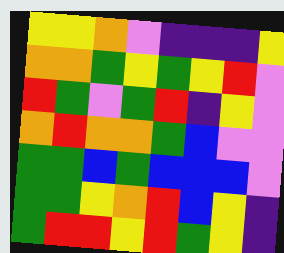[["yellow", "yellow", "orange", "violet", "indigo", "indigo", "indigo", "yellow"], ["orange", "orange", "green", "yellow", "green", "yellow", "red", "violet"], ["red", "green", "violet", "green", "red", "indigo", "yellow", "violet"], ["orange", "red", "orange", "orange", "green", "blue", "violet", "violet"], ["green", "green", "blue", "green", "blue", "blue", "blue", "violet"], ["green", "green", "yellow", "orange", "red", "blue", "yellow", "indigo"], ["green", "red", "red", "yellow", "red", "green", "yellow", "indigo"]]